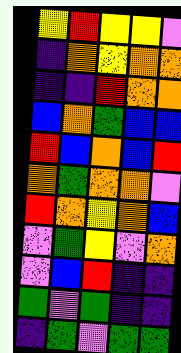[["yellow", "red", "yellow", "yellow", "violet"], ["indigo", "orange", "yellow", "orange", "orange"], ["indigo", "indigo", "red", "orange", "orange"], ["blue", "orange", "green", "blue", "blue"], ["red", "blue", "orange", "blue", "red"], ["orange", "green", "orange", "orange", "violet"], ["red", "orange", "yellow", "orange", "blue"], ["violet", "green", "yellow", "violet", "orange"], ["violet", "blue", "red", "indigo", "indigo"], ["green", "violet", "green", "indigo", "indigo"], ["indigo", "green", "violet", "green", "green"]]